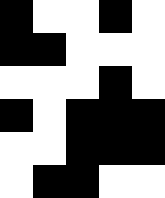[["black", "white", "white", "black", "white"], ["black", "black", "white", "white", "white"], ["white", "white", "white", "black", "white"], ["black", "white", "black", "black", "black"], ["white", "white", "black", "black", "black"], ["white", "black", "black", "white", "white"]]